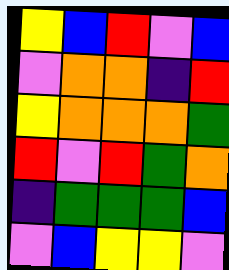[["yellow", "blue", "red", "violet", "blue"], ["violet", "orange", "orange", "indigo", "red"], ["yellow", "orange", "orange", "orange", "green"], ["red", "violet", "red", "green", "orange"], ["indigo", "green", "green", "green", "blue"], ["violet", "blue", "yellow", "yellow", "violet"]]